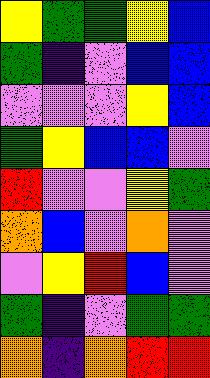[["yellow", "green", "green", "yellow", "blue"], ["green", "indigo", "violet", "blue", "blue"], ["violet", "violet", "violet", "yellow", "blue"], ["green", "yellow", "blue", "blue", "violet"], ["red", "violet", "violet", "yellow", "green"], ["orange", "blue", "violet", "orange", "violet"], ["violet", "yellow", "red", "blue", "violet"], ["green", "indigo", "violet", "green", "green"], ["orange", "indigo", "orange", "red", "red"]]